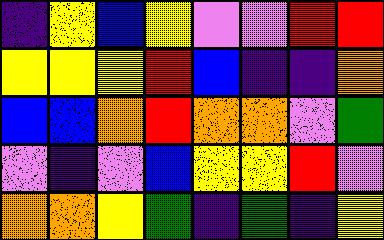[["indigo", "yellow", "blue", "yellow", "violet", "violet", "red", "red"], ["yellow", "yellow", "yellow", "red", "blue", "indigo", "indigo", "orange"], ["blue", "blue", "orange", "red", "orange", "orange", "violet", "green"], ["violet", "indigo", "violet", "blue", "yellow", "yellow", "red", "violet"], ["orange", "orange", "yellow", "green", "indigo", "green", "indigo", "yellow"]]